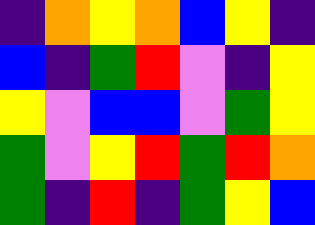[["indigo", "orange", "yellow", "orange", "blue", "yellow", "indigo"], ["blue", "indigo", "green", "red", "violet", "indigo", "yellow"], ["yellow", "violet", "blue", "blue", "violet", "green", "yellow"], ["green", "violet", "yellow", "red", "green", "red", "orange"], ["green", "indigo", "red", "indigo", "green", "yellow", "blue"]]